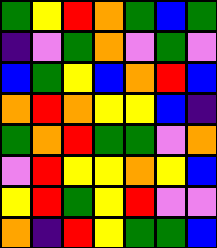[["green", "yellow", "red", "orange", "green", "blue", "green"], ["indigo", "violet", "green", "orange", "violet", "green", "violet"], ["blue", "green", "yellow", "blue", "orange", "red", "blue"], ["orange", "red", "orange", "yellow", "yellow", "blue", "indigo"], ["green", "orange", "red", "green", "green", "violet", "orange"], ["violet", "red", "yellow", "yellow", "orange", "yellow", "blue"], ["yellow", "red", "green", "yellow", "red", "violet", "violet"], ["orange", "indigo", "red", "yellow", "green", "green", "blue"]]